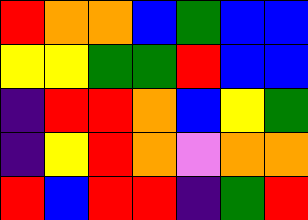[["red", "orange", "orange", "blue", "green", "blue", "blue"], ["yellow", "yellow", "green", "green", "red", "blue", "blue"], ["indigo", "red", "red", "orange", "blue", "yellow", "green"], ["indigo", "yellow", "red", "orange", "violet", "orange", "orange"], ["red", "blue", "red", "red", "indigo", "green", "red"]]